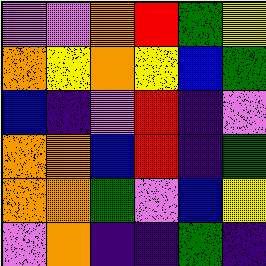[["violet", "violet", "orange", "red", "green", "yellow"], ["orange", "yellow", "orange", "yellow", "blue", "green"], ["blue", "indigo", "violet", "red", "indigo", "violet"], ["orange", "orange", "blue", "red", "indigo", "green"], ["orange", "orange", "green", "violet", "blue", "yellow"], ["violet", "orange", "indigo", "indigo", "green", "indigo"]]